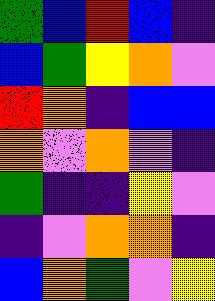[["green", "blue", "red", "blue", "indigo"], ["blue", "green", "yellow", "orange", "violet"], ["red", "orange", "indigo", "blue", "blue"], ["orange", "violet", "orange", "violet", "indigo"], ["green", "indigo", "indigo", "yellow", "violet"], ["indigo", "violet", "orange", "orange", "indigo"], ["blue", "orange", "green", "violet", "yellow"]]